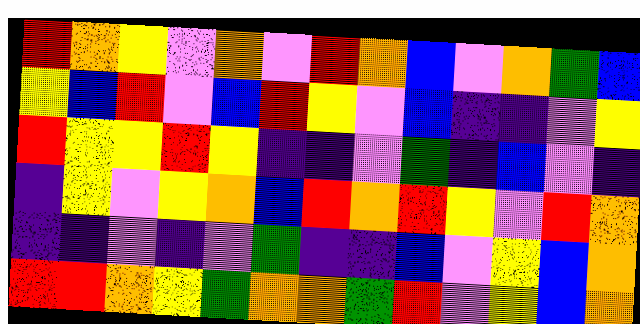[["red", "orange", "yellow", "violet", "orange", "violet", "red", "orange", "blue", "violet", "orange", "green", "blue"], ["yellow", "blue", "red", "violet", "blue", "red", "yellow", "violet", "blue", "indigo", "indigo", "violet", "yellow"], ["red", "yellow", "yellow", "red", "yellow", "indigo", "indigo", "violet", "green", "indigo", "blue", "violet", "indigo"], ["indigo", "yellow", "violet", "yellow", "orange", "blue", "red", "orange", "red", "yellow", "violet", "red", "orange"], ["indigo", "indigo", "violet", "indigo", "violet", "green", "indigo", "indigo", "blue", "violet", "yellow", "blue", "orange"], ["red", "red", "orange", "yellow", "green", "orange", "orange", "green", "red", "violet", "yellow", "blue", "orange"]]